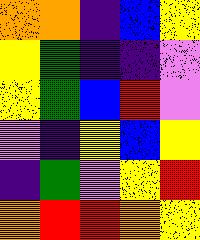[["orange", "orange", "indigo", "blue", "yellow"], ["yellow", "green", "indigo", "indigo", "violet"], ["yellow", "green", "blue", "red", "violet"], ["violet", "indigo", "yellow", "blue", "yellow"], ["indigo", "green", "violet", "yellow", "red"], ["orange", "red", "red", "orange", "yellow"]]